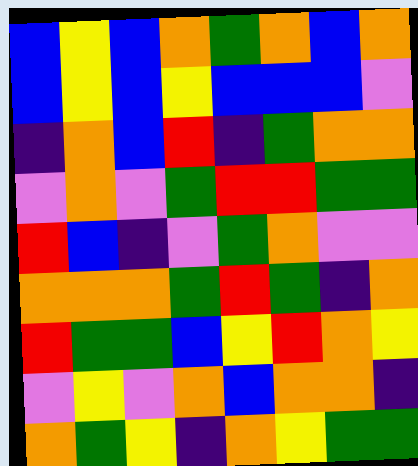[["blue", "yellow", "blue", "orange", "green", "orange", "blue", "orange"], ["blue", "yellow", "blue", "yellow", "blue", "blue", "blue", "violet"], ["indigo", "orange", "blue", "red", "indigo", "green", "orange", "orange"], ["violet", "orange", "violet", "green", "red", "red", "green", "green"], ["red", "blue", "indigo", "violet", "green", "orange", "violet", "violet"], ["orange", "orange", "orange", "green", "red", "green", "indigo", "orange"], ["red", "green", "green", "blue", "yellow", "red", "orange", "yellow"], ["violet", "yellow", "violet", "orange", "blue", "orange", "orange", "indigo"], ["orange", "green", "yellow", "indigo", "orange", "yellow", "green", "green"]]